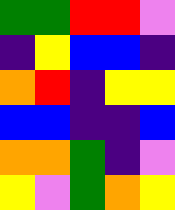[["green", "green", "red", "red", "violet"], ["indigo", "yellow", "blue", "blue", "indigo"], ["orange", "red", "indigo", "yellow", "yellow"], ["blue", "blue", "indigo", "indigo", "blue"], ["orange", "orange", "green", "indigo", "violet"], ["yellow", "violet", "green", "orange", "yellow"]]